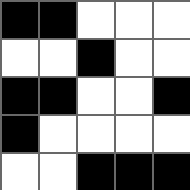[["black", "black", "white", "white", "white"], ["white", "white", "black", "white", "white"], ["black", "black", "white", "white", "black"], ["black", "white", "white", "white", "white"], ["white", "white", "black", "black", "black"]]